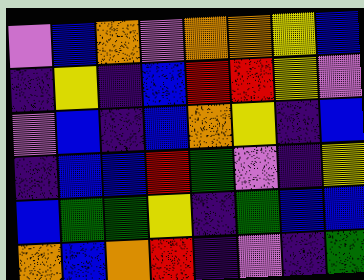[["violet", "blue", "orange", "violet", "orange", "orange", "yellow", "blue"], ["indigo", "yellow", "indigo", "blue", "red", "red", "yellow", "violet"], ["violet", "blue", "indigo", "blue", "orange", "yellow", "indigo", "blue"], ["indigo", "blue", "blue", "red", "green", "violet", "indigo", "yellow"], ["blue", "green", "green", "yellow", "indigo", "green", "blue", "blue"], ["orange", "blue", "orange", "red", "indigo", "violet", "indigo", "green"]]